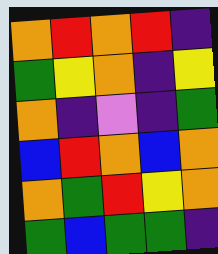[["orange", "red", "orange", "red", "indigo"], ["green", "yellow", "orange", "indigo", "yellow"], ["orange", "indigo", "violet", "indigo", "green"], ["blue", "red", "orange", "blue", "orange"], ["orange", "green", "red", "yellow", "orange"], ["green", "blue", "green", "green", "indigo"]]